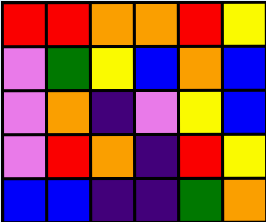[["red", "red", "orange", "orange", "red", "yellow"], ["violet", "green", "yellow", "blue", "orange", "blue"], ["violet", "orange", "indigo", "violet", "yellow", "blue"], ["violet", "red", "orange", "indigo", "red", "yellow"], ["blue", "blue", "indigo", "indigo", "green", "orange"]]